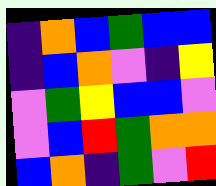[["indigo", "orange", "blue", "green", "blue", "blue"], ["indigo", "blue", "orange", "violet", "indigo", "yellow"], ["violet", "green", "yellow", "blue", "blue", "violet"], ["violet", "blue", "red", "green", "orange", "orange"], ["blue", "orange", "indigo", "green", "violet", "red"]]